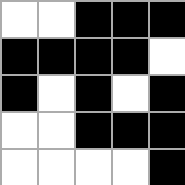[["white", "white", "black", "black", "black"], ["black", "black", "black", "black", "white"], ["black", "white", "black", "white", "black"], ["white", "white", "black", "black", "black"], ["white", "white", "white", "white", "black"]]